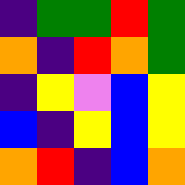[["indigo", "green", "green", "red", "green"], ["orange", "indigo", "red", "orange", "green"], ["indigo", "yellow", "violet", "blue", "yellow"], ["blue", "indigo", "yellow", "blue", "yellow"], ["orange", "red", "indigo", "blue", "orange"]]